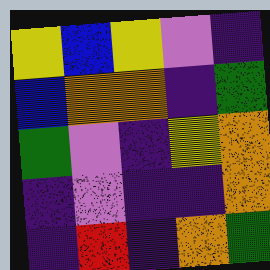[["yellow", "blue", "yellow", "violet", "indigo"], ["blue", "orange", "orange", "indigo", "green"], ["green", "violet", "indigo", "yellow", "orange"], ["indigo", "violet", "indigo", "indigo", "orange"], ["indigo", "red", "indigo", "orange", "green"]]